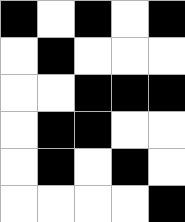[["black", "white", "black", "white", "black"], ["white", "black", "white", "white", "white"], ["white", "white", "black", "black", "black"], ["white", "black", "black", "white", "white"], ["white", "black", "white", "black", "white"], ["white", "white", "white", "white", "black"]]